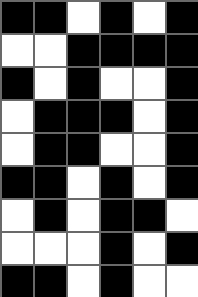[["black", "black", "white", "black", "white", "black"], ["white", "white", "black", "black", "black", "black"], ["black", "white", "black", "white", "white", "black"], ["white", "black", "black", "black", "white", "black"], ["white", "black", "black", "white", "white", "black"], ["black", "black", "white", "black", "white", "black"], ["white", "black", "white", "black", "black", "white"], ["white", "white", "white", "black", "white", "black"], ["black", "black", "white", "black", "white", "white"]]